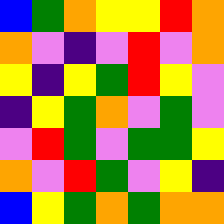[["blue", "green", "orange", "yellow", "yellow", "red", "orange"], ["orange", "violet", "indigo", "violet", "red", "violet", "orange"], ["yellow", "indigo", "yellow", "green", "red", "yellow", "violet"], ["indigo", "yellow", "green", "orange", "violet", "green", "violet"], ["violet", "red", "green", "violet", "green", "green", "yellow"], ["orange", "violet", "red", "green", "violet", "yellow", "indigo"], ["blue", "yellow", "green", "orange", "green", "orange", "orange"]]